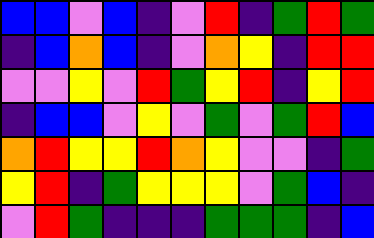[["blue", "blue", "violet", "blue", "indigo", "violet", "red", "indigo", "green", "red", "green"], ["indigo", "blue", "orange", "blue", "indigo", "violet", "orange", "yellow", "indigo", "red", "red"], ["violet", "violet", "yellow", "violet", "red", "green", "yellow", "red", "indigo", "yellow", "red"], ["indigo", "blue", "blue", "violet", "yellow", "violet", "green", "violet", "green", "red", "blue"], ["orange", "red", "yellow", "yellow", "red", "orange", "yellow", "violet", "violet", "indigo", "green"], ["yellow", "red", "indigo", "green", "yellow", "yellow", "yellow", "violet", "green", "blue", "indigo"], ["violet", "red", "green", "indigo", "indigo", "indigo", "green", "green", "green", "indigo", "blue"]]